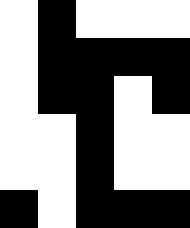[["white", "black", "white", "white", "white"], ["white", "black", "black", "black", "black"], ["white", "black", "black", "white", "black"], ["white", "white", "black", "white", "white"], ["white", "white", "black", "white", "white"], ["black", "white", "black", "black", "black"]]